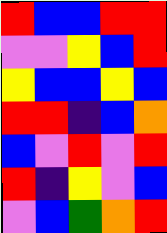[["red", "blue", "blue", "red", "red"], ["violet", "violet", "yellow", "blue", "red"], ["yellow", "blue", "blue", "yellow", "blue"], ["red", "red", "indigo", "blue", "orange"], ["blue", "violet", "red", "violet", "red"], ["red", "indigo", "yellow", "violet", "blue"], ["violet", "blue", "green", "orange", "red"]]